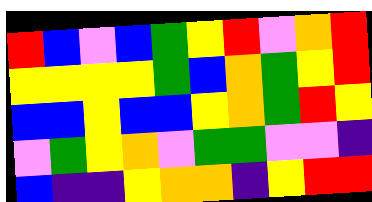[["red", "blue", "violet", "blue", "green", "yellow", "red", "violet", "orange", "red"], ["yellow", "yellow", "yellow", "yellow", "green", "blue", "orange", "green", "yellow", "red"], ["blue", "blue", "yellow", "blue", "blue", "yellow", "orange", "green", "red", "yellow"], ["violet", "green", "yellow", "orange", "violet", "green", "green", "violet", "violet", "indigo"], ["blue", "indigo", "indigo", "yellow", "orange", "orange", "indigo", "yellow", "red", "red"]]